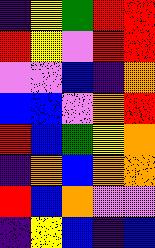[["indigo", "yellow", "green", "red", "red"], ["red", "yellow", "violet", "red", "red"], ["violet", "violet", "blue", "indigo", "orange"], ["blue", "blue", "violet", "orange", "red"], ["red", "blue", "green", "yellow", "orange"], ["indigo", "orange", "blue", "orange", "orange"], ["red", "blue", "orange", "violet", "violet"], ["indigo", "yellow", "blue", "indigo", "blue"]]